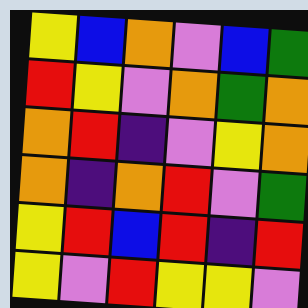[["yellow", "blue", "orange", "violet", "blue", "green"], ["red", "yellow", "violet", "orange", "green", "orange"], ["orange", "red", "indigo", "violet", "yellow", "orange"], ["orange", "indigo", "orange", "red", "violet", "green"], ["yellow", "red", "blue", "red", "indigo", "red"], ["yellow", "violet", "red", "yellow", "yellow", "violet"]]